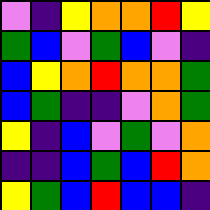[["violet", "indigo", "yellow", "orange", "orange", "red", "yellow"], ["green", "blue", "violet", "green", "blue", "violet", "indigo"], ["blue", "yellow", "orange", "red", "orange", "orange", "green"], ["blue", "green", "indigo", "indigo", "violet", "orange", "green"], ["yellow", "indigo", "blue", "violet", "green", "violet", "orange"], ["indigo", "indigo", "blue", "green", "blue", "red", "orange"], ["yellow", "green", "blue", "red", "blue", "blue", "indigo"]]